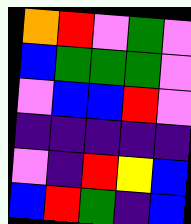[["orange", "red", "violet", "green", "violet"], ["blue", "green", "green", "green", "violet"], ["violet", "blue", "blue", "red", "violet"], ["indigo", "indigo", "indigo", "indigo", "indigo"], ["violet", "indigo", "red", "yellow", "blue"], ["blue", "red", "green", "indigo", "blue"]]